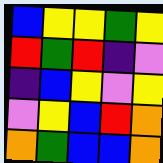[["blue", "yellow", "yellow", "green", "yellow"], ["red", "green", "red", "indigo", "violet"], ["indigo", "blue", "yellow", "violet", "yellow"], ["violet", "yellow", "blue", "red", "orange"], ["orange", "green", "blue", "blue", "orange"]]